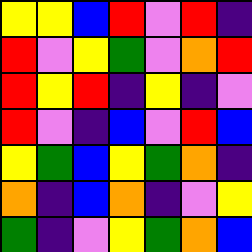[["yellow", "yellow", "blue", "red", "violet", "red", "indigo"], ["red", "violet", "yellow", "green", "violet", "orange", "red"], ["red", "yellow", "red", "indigo", "yellow", "indigo", "violet"], ["red", "violet", "indigo", "blue", "violet", "red", "blue"], ["yellow", "green", "blue", "yellow", "green", "orange", "indigo"], ["orange", "indigo", "blue", "orange", "indigo", "violet", "yellow"], ["green", "indigo", "violet", "yellow", "green", "orange", "blue"]]